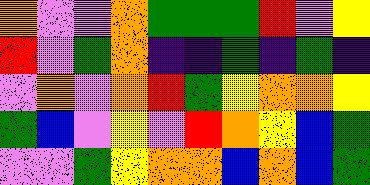[["orange", "violet", "violet", "orange", "green", "green", "green", "red", "violet", "yellow"], ["red", "violet", "green", "orange", "indigo", "indigo", "green", "indigo", "green", "indigo"], ["violet", "orange", "violet", "orange", "red", "green", "yellow", "orange", "orange", "yellow"], ["green", "blue", "violet", "yellow", "violet", "red", "orange", "yellow", "blue", "green"], ["violet", "violet", "green", "yellow", "orange", "orange", "blue", "orange", "blue", "green"]]